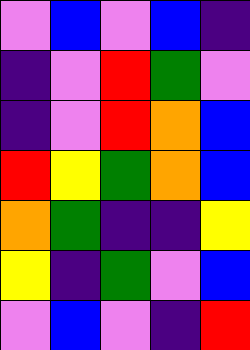[["violet", "blue", "violet", "blue", "indigo"], ["indigo", "violet", "red", "green", "violet"], ["indigo", "violet", "red", "orange", "blue"], ["red", "yellow", "green", "orange", "blue"], ["orange", "green", "indigo", "indigo", "yellow"], ["yellow", "indigo", "green", "violet", "blue"], ["violet", "blue", "violet", "indigo", "red"]]